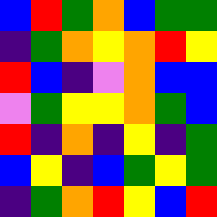[["blue", "red", "green", "orange", "blue", "green", "green"], ["indigo", "green", "orange", "yellow", "orange", "red", "yellow"], ["red", "blue", "indigo", "violet", "orange", "blue", "blue"], ["violet", "green", "yellow", "yellow", "orange", "green", "blue"], ["red", "indigo", "orange", "indigo", "yellow", "indigo", "green"], ["blue", "yellow", "indigo", "blue", "green", "yellow", "green"], ["indigo", "green", "orange", "red", "yellow", "blue", "red"]]